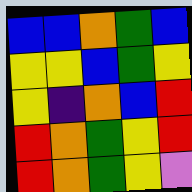[["blue", "blue", "orange", "green", "blue"], ["yellow", "yellow", "blue", "green", "yellow"], ["yellow", "indigo", "orange", "blue", "red"], ["red", "orange", "green", "yellow", "red"], ["red", "orange", "green", "yellow", "violet"]]